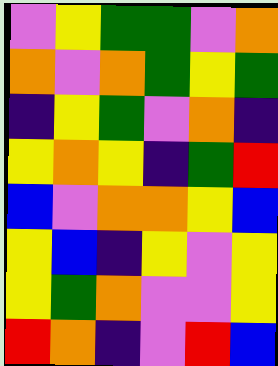[["violet", "yellow", "green", "green", "violet", "orange"], ["orange", "violet", "orange", "green", "yellow", "green"], ["indigo", "yellow", "green", "violet", "orange", "indigo"], ["yellow", "orange", "yellow", "indigo", "green", "red"], ["blue", "violet", "orange", "orange", "yellow", "blue"], ["yellow", "blue", "indigo", "yellow", "violet", "yellow"], ["yellow", "green", "orange", "violet", "violet", "yellow"], ["red", "orange", "indigo", "violet", "red", "blue"]]